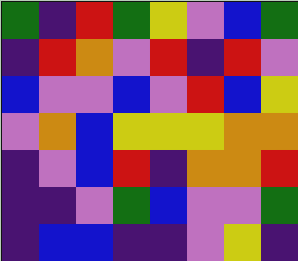[["green", "indigo", "red", "green", "yellow", "violet", "blue", "green"], ["indigo", "red", "orange", "violet", "red", "indigo", "red", "violet"], ["blue", "violet", "violet", "blue", "violet", "red", "blue", "yellow"], ["violet", "orange", "blue", "yellow", "yellow", "yellow", "orange", "orange"], ["indigo", "violet", "blue", "red", "indigo", "orange", "orange", "red"], ["indigo", "indigo", "violet", "green", "blue", "violet", "violet", "green"], ["indigo", "blue", "blue", "indigo", "indigo", "violet", "yellow", "indigo"]]